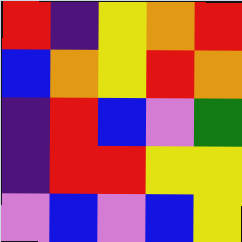[["red", "indigo", "yellow", "orange", "red"], ["blue", "orange", "yellow", "red", "orange"], ["indigo", "red", "blue", "violet", "green"], ["indigo", "red", "red", "yellow", "yellow"], ["violet", "blue", "violet", "blue", "yellow"]]